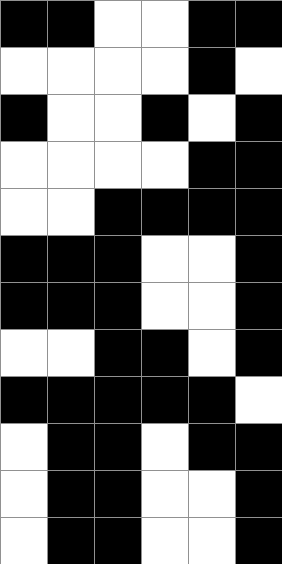[["black", "black", "white", "white", "black", "black"], ["white", "white", "white", "white", "black", "white"], ["black", "white", "white", "black", "white", "black"], ["white", "white", "white", "white", "black", "black"], ["white", "white", "black", "black", "black", "black"], ["black", "black", "black", "white", "white", "black"], ["black", "black", "black", "white", "white", "black"], ["white", "white", "black", "black", "white", "black"], ["black", "black", "black", "black", "black", "white"], ["white", "black", "black", "white", "black", "black"], ["white", "black", "black", "white", "white", "black"], ["white", "black", "black", "white", "white", "black"]]